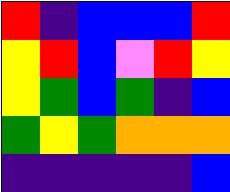[["red", "indigo", "blue", "blue", "blue", "red"], ["yellow", "red", "blue", "violet", "red", "yellow"], ["yellow", "green", "blue", "green", "indigo", "blue"], ["green", "yellow", "green", "orange", "orange", "orange"], ["indigo", "indigo", "indigo", "indigo", "indigo", "blue"]]